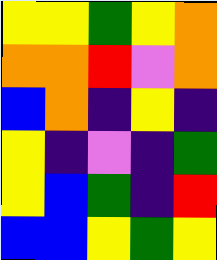[["yellow", "yellow", "green", "yellow", "orange"], ["orange", "orange", "red", "violet", "orange"], ["blue", "orange", "indigo", "yellow", "indigo"], ["yellow", "indigo", "violet", "indigo", "green"], ["yellow", "blue", "green", "indigo", "red"], ["blue", "blue", "yellow", "green", "yellow"]]